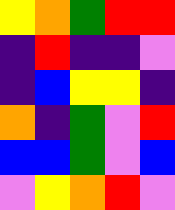[["yellow", "orange", "green", "red", "red"], ["indigo", "red", "indigo", "indigo", "violet"], ["indigo", "blue", "yellow", "yellow", "indigo"], ["orange", "indigo", "green", "violet", "red"], ["blue", "blue", "green", "violet", "blue"], ["violet", "yellow", "orange", "red", "violet"]]